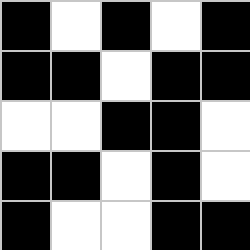[["black", "white", "black", "white", "black"], ["black", "black", "white", "black", "black"], ["white", "white", "black", "black", "white"], ["black", "black", "white", "black", "white"], ["black", "white", "white", "black", "black"]]